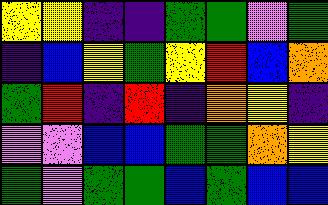[["yellow", "yellow", "indigo", "indigo", "green", "green", "violet", "green"], ["indigo", "blue", "yellow", "green", "yellow", "red", "blue", "orange"], ["green", "red", "indigo", "red", "indigo", "orange", "yellow", "indigo"], ["violet", "violet", "blue", "blue", "green", "green", "orange", "yellow"], ["green", "violet", "green", "green", "blue", "green", "blue", "blue"]]